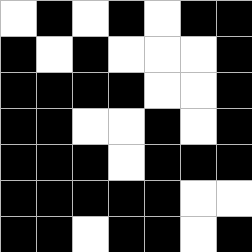[["white", "black", "white", "black", "white", "black", "black"], ["black", "white", "black", "white", "white", "white", "black"], ["black", "black", "black", "black", "white", "white", "black"], ["black", "black", "white", "white", "black", "white", "black"], ["black", "black", "black", "white", "black", "black", "black"], ["black", "black", "black", "black", "black", "white", "white"], ["black", "black", "white", "black", "black", "white", "black"]]